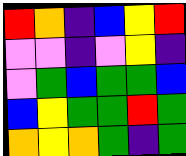[["red", "orange", "indigo", "blue", "yellow", "red"], ["violet", "violet", "indigo", "violet", "yellow", "indigo"], ["violet", "green", "blue", "green", "green", "blue"], ["blue", "yellow", "green", "green", "red", "green"], ["orange", "yellow", "orange", "green", "indigo", "green"]]